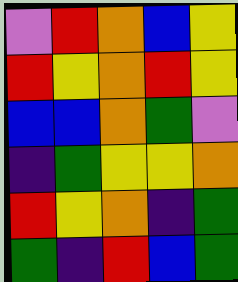[["violet", "red", "orange", "blue", "yellow"], ["red", "yellow", "orange", "red", "yellow"], ["blue", "blue", "orange", "green", "violet"], ["indigo", "green", "yellow", "yellow", "orange"], ["red", "yellow", "orange", "indigo", "green"], ["green", "indigo", "red", "blue", "green"]]